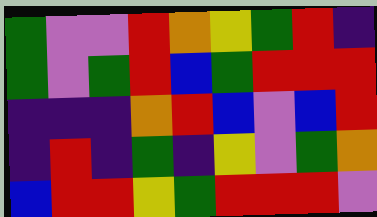[["green", "violet", "violet", "red", "orange", "yellow", "green", "red", "indigo"], ["green", "violet", "green", "red", "blue", "green", "red", "red", "red"], ["indigo", "indigo", "indigo", "orange", "red", "blue", "violet", "blue", "red"], ["indigo", "red", "indigo", "green", "indigo", "yellow", "violet", "green", "orange"], ["blue", "red", "red", "yellow", "green", "red", "red", "red", "violet"]]